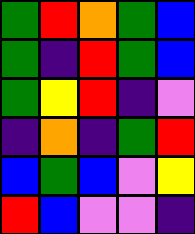[["green", "red", "orange", "green", "blue"], ["green", "indigo", "red", "green", "blue"], ["green", "yellow", "red", "indigo", "violet"], ["indigo", "orange", "indigo", "green", "red"], ["blue", "green", "blue", "violet", "yellow"], ["red", "blue", "violet", "violet", "indigo"]]